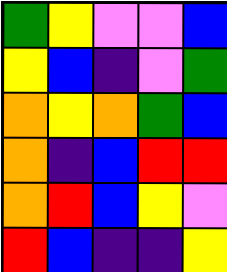[["green", "yellow", "violet", "violet", "blue"], ["yellow", "blue", "indigo", "violet", "green"], ["orange", "yellow", "orange", "green", "blue"], ["orange", "indigo", "blue", "red", "red"], ["orange", "red", "blue", "yellow", "violet"], ["red", "blue", "indigo", "indigo", "yellow"]]